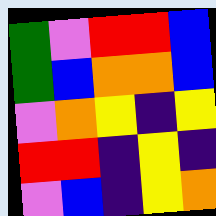[["green", "violet", "red", "red", "blue"], ["green", "blue", "orange", "orange", "blue"], ["violet", "orange", "yellow", "indigo", "yellow"], ["red", "red", "indigo", "yellow", "indigo"], ["violet", "blue", "indigo", "yellow", "orange"]]